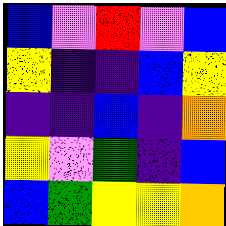[["blue", "violet", "red", "violet", "blue"], ["yellow", "indigo", "indigo", "blue", "yellow"], ["indigo", "indigo", "blue", "indigo", "orange"], ["yellow", "violet", "green", "indigo", "blue"], ["blue", "green", "yellow", "yellow", "orange"]]